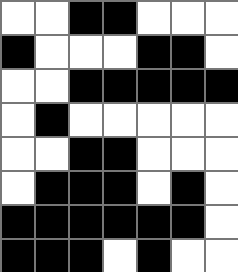[["white", "white", "black", "black", "white", "white", "white"], ["black", "white", "white", "white", "black", "black", "white"], ["white", "white", "black", "black", "black", "black", "black"], ["white", "black", "white", "white", "white", "white", "white"], ["white", "white", "black", "black", "white", "white", "white"], ["white", "black", "black", "black", "white", "black", "white"], ["black", "black", "black", "black", "black", "black", "white"], ["black", "black", "black", "white", "black", "white", "white"]]